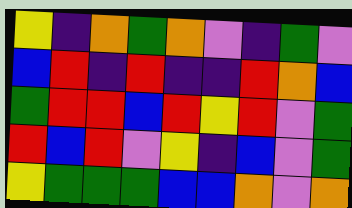[["yellow", "indigo", "orange", "green", "orange", "violet", "indigo", "green", "violet"], ["blue", "red", "indigo", "red", "indigo", "indigo", "red", "orange", "blue"], ["green", "red", "red", "blue", "red", "yellow", "red", "violet", "green"], ["red", "blue", "red", "violet", "yellow", "indigo", "blue", "violet", "green"], ["yellow", "green", "green", "green", "blue", "blue", "orange", "violet", "orange"]]